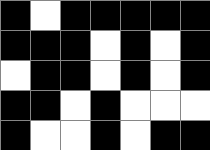[["black", "white", "black", "black", "black", "black", "black"], ["black", "black", "black", "white", "black", "white", "black"], ["white", "black", "black", "white", "black", "white", "black"], ["black", "black", "white", "black", "white", "white", "white"], ["black", "white", "white", "black", "white", "black", "black"]]